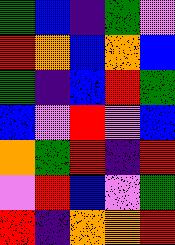[["green", "blue", "indigo", "green", "violet"], ["red", "orange", "blue", "orange", "blue"], ["green", "indigo", "blue", "red", "green"], ["blue", "violet", "red", "violet", "blue"], ["orange", "green", "red", "indigo", "red"], ["violet", "red", "blue", "violet", "green"], ["red", "indigo", "orange", "orange", "red"]]